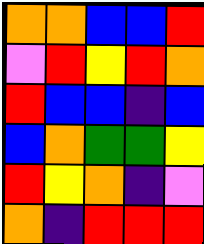[["orange", "orange", "blue", "blue", "red"], ["violet", "red", "yellow", "red", "orange"], ["red", "blue", "blue", "indigo", "blue"], ["blue", "orange", "green", "green", "yellow"], ["red", "yellow", "orange", "indigo", "violet"], ["orange", "indigo", "red", "red", "red"]]